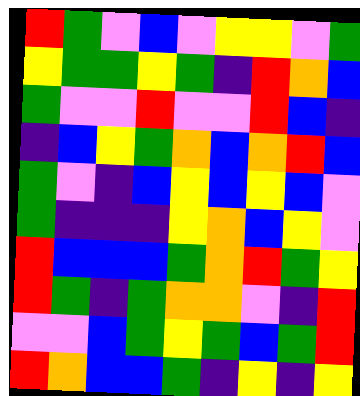[["red", "green", "violet", "blue", "violet", "yellow", "yellow", "violet", "green"], ["yellow", "green", "green", "yellow", "green", "indigo", "red", "orange", "blue"], ["green", "violet", "violet", "red", "violet", "violet", "red", "blue", "indigo"], ["indigo", "blue", "yellow", "green", "orange", "blue", "orange", "red", "blue"], ["green", "violet", "indigo", "blue", "yellow", "blue", "yellow", "blue", "violet"], ["green", "indigo", "indigo", "indigo", "yellow", "orange", "blue", "yellow", "violet"], ["red", "blue", "blue", "blue", "green", "orange", "red", "green", "yellow"], ["red", "green", "indigo", "green", "orange", "orange", "violet", "indigo", "red"], ["violet", "violet", "blue", "green", "yellow", "green", "blue", "green", "red"], ["red", "orange", "blue", "blue", "green", "indigo", "yellow", "indigo", "yellow"]]